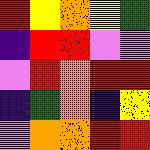[["red", "yellow", "orange", "yellow", "green"], ["indigo", "red", "red", "violet", "violet"], ["violet", "red", "orange", "red", "red"], ["indigo", "green", "orange", "indigo", "yellow"], ["violet", "orange", "orange", "red", "red"]]